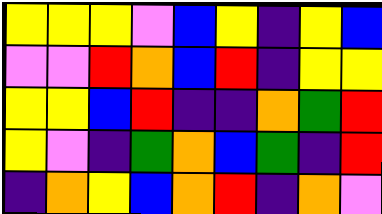[["yellow", "yellow", "yellow", "violet", "blue", "yellow", "indigo", "yellow", "blue"], ["violet", "violet", "red", "orange", "blue", "red", "indigo", "yellow", "yellow"], ["yellow", "yellow", "blue", "red", "indigo", "indigo", "orange", "green", "red"], ["yellow", "violet", "indigo", "green", "orange", "blue", "green", "indigo", "red"], ["indigo", "orange", "yellow", "blue", "orange", "red", "indigo", "orange", "violet"]]